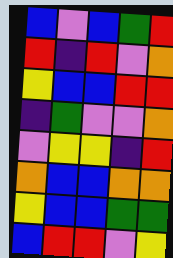[["blue", "violet", "blue", "green", "red"], ["red", "indigo", "red", "violet", "orange"], ["yellow", "blue", "blue", "red", "red"], ["indigo", "green", "violet", "violet", "orange"], ["violet", "yellow", "yellow", "indigo", "red"], ["orange", "blue", "blue", "orange", "orange"], ["yellow", "blue", "blue", "green", "green"], ["blue", "red", "red", "violet", "yellow"]]